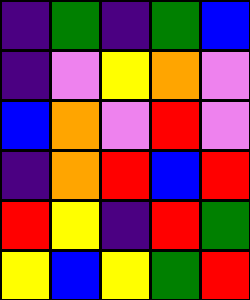[["indigo", "green", "indigo", "green", "blue"], ["indigo", "violet", "yellow", "orange", "violet"], ["blue", "orange", "violet", "red", "violet"], ["indigo", "orange", "red", "blue", "red"], ["red", "yellow", "indigo", "red", "green"], ["yellow", "blue", "yellow", "green", "red"]]